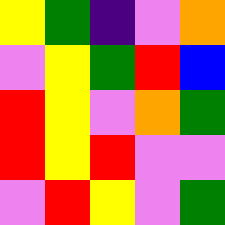[["yellow", "green", "indigo", "violet", "orange"], ["violet", "yellow", "green", "red", "blue"], ["red", "yellow", "violet", "orange", "green"], ["red", "yellow", "red", "violet", "violet"], ["violet", "red", "yellow", "violet", "green"]]